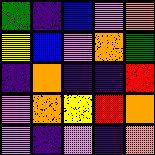[["green", "indigo", "blue", "violet", "orange"], ["yellow", "blue", "violet", "orange", "green"], ["indigo", "orange", "indigo", "indigo", "red"], ["violet", "orange", "yellow", "red", "orange"], ["violet", "indigo", "violet", "indigo", "orange"]]